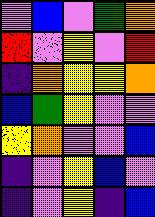[["violet", "blue", "violet", "green", "orange"], ["red", "violet", "yellow", "violet", "red"], ["indigo", "orange", "yellow", "yellow", "orange"], ["blue", "green", "yellow", "violet", "violet"], ["yellow", "orange", "violet", "violet", "blue"], ["indigo", "violet", "yellow", "blue", "violet"], ["indigo", "violet", "yellow", "indigo", "blue"]]